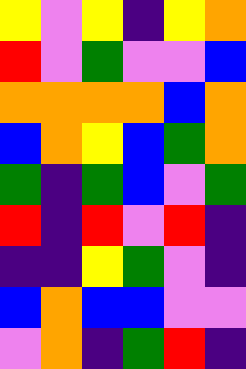[["yellow", "violet", "yellow", "indigo", "yellow", "orange"], ["red", "violet", "green", "violet", "violet", "blue"], ["orange", "orange", "orange", "orange", "blue", "orange"], ["blue", "orange", "yellow", "blue", "green", "orange"], ["green", "indigo", "green", "blue", "violet", "green"], ["red", "indigo", "red", "violet", "red", "indigo"], ["indigo", "indigo", "yellow", "green", "violet", "indigo"], ["blue", "orange", "blue", "blue", "violet", "violet"], ["violet", "orange", "indigo", "green", "red", "indigo"]]